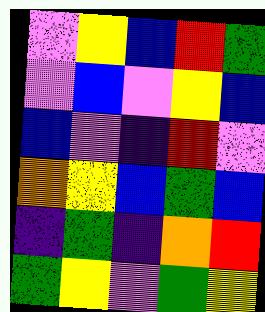[["violet", "yellow", "blue", "red", "green"], ["violet", "blue", "violet", "yellow", "blue"], ["blue", "violet", "indigo", "red", "violet"], ["orange", "yellow", "blue", "green", "blue"], ["indigo", "green", "indigo", "orange", "red"], ["green", "yellow", "violet", "green", "yellow"]]